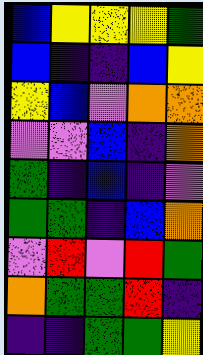[["blue", "yellow", "yellow", "yellow", "green"], ["blue", "indigo", "indigo", "blue", "yellow"], ["yellow", "blue", "violet", "orange", "orange"], ["violet", "violet", "blue", "indigo", "orange"], ["green", "indigo", "blue", "indigo", "violet"], ["green", "green", "indigo", "blue", "orange"], ["violet", "red", "violet", "red", "green"], ["orange", "green", "green", "red", "indigo"], ["indigo", "indigo", "green", "green", "yellow"]]